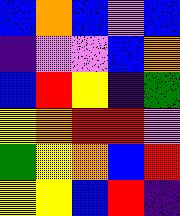[["blue", "orange", "blue", "violet", "blue"], ["indigo", "violet", "violet", "blue", "orange"], ["blue", "red", "yellow", "indigo", "green"], ["yellow", "orange", "red", "red", "violet"], ["green", "yellow", "orange", "blue", "red"], ["yellow", "yellow", "blue", "red", "indigo"]]